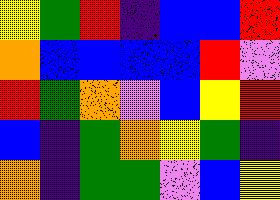[["yellow", "green", "red", "indigo", "blue", "blue", "red"], ["orange", "blue", "blue", "blue", "blue", "red", "violet"], ["red", "green", "orange", "violet", "blue", "yellow", "red"], ["blue", "indigo", "green", "orange", "yellow", "green", "indigo"], ["orange", "indigo", "green", "green", "violet", "blue", "yellow"]]